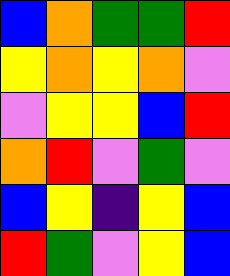[["blue", "orange", "green", "green", "red"], ["yellow", "orange", "yellow", "orange", "violet"], ["violet", "yellow", "yellow", "blue", "red"], ["orange", "red", "violet", "green", "violet"], ["blue", "yellow", "indigo", "yellow", "blue"], ["red", "green", "violet", "yellow", "blue"]]